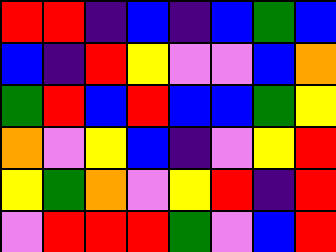[["red", "red", "indigo", "blue", "indigo", "blue", "green", "blue"], ["blue", "indigo", "red", "yellow", "violet", "violet", "blue", "orange"], ["green", "red", "blue", "red", "blue", "blue", "green", "yellow"], ["orange", "violet", "yellow", "blue", "indigo", "violet", "yellow", "red"], ["yellow", "green", "orange", "violet", "yellow", "red", "indigo", "red"], ["violet", "red", "red", "red", "green", "violet", "blue", "red"]]